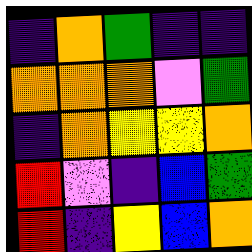[["indigo", "orange", "green", "indigo", "indigo"], ["orange", "orange", "orange", "violet", "green"], ["indigo", "orange", "yellow", "yellow", "orange"], ["red", "violet", "indigo", "blue", "green"], ["red", "indigo", "yellow", "blue", "orange"]]